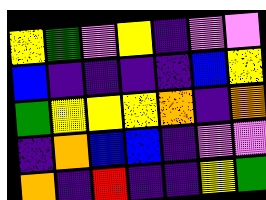[["yellow", "green", "violet", "yellow", "indigo", "violet", "violet"], ["blue", "indigo", "indigo", "indigo", "indigo", "blue", "yellow"], ["green", "yellow", "yellow", "yellow", "orange", "indigo", "orange"], ["indigo", "orange", "blue", "blue", "indigo", "violet", "violet"], ["orange", "indigo", "red", "indigo", "indigo", "yellow", "green"]]